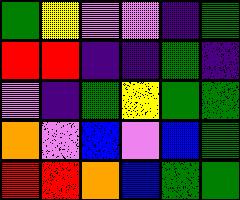[["green", "yellow", "violet", "violet", "indigo", "green"], ["red", "red", "indigo", "indigo", "green", "indigo"], ["violet", "indigo", "green", "yellow", "green", "green"], ["orange", "violet", "blue", "violet", "blue", "green"], ["red", "red", "orange", "blue", "green", "green"]]